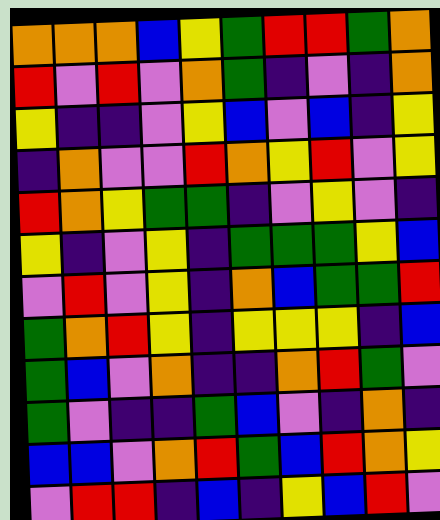[["orange", "orange", "orange", "blue", "yellow", "green", "red", "red", "green", "orange"], ["red", "violet", "red", "violet", "orange", "green", "indigo", "violet", "indigo", "orange"], ["yellow", "indigo", "indigo", "violet", "yellow", "blue", "violet", "blue", "indigo", "yellow"], ["indigo", "orange", "violet", "violet", "red", "orange", "yellow", "red", "violet", "yellow"], ["red", "orange", "yellow", "green", "green", "indigo", "violet", "yellow", "violet", "indigo"], ["yellow", "indigo", "violet", "yellow", "indigo", "green", "green", "green", "yellow", "blue"], ["violet", "red", "violet", "yellow", "indigo", "orange", "blue", "green", "green", "red"], ["green", "orange", "red", "yellow", "indigo", "yellow", "yellow", "yellow", "indigo", "blue"], ["green", "blue", "violet", "orange", "indigo", "indigo", "orange", "red", "green", "violet"], ["green", "violet", "indigo", "indigo", "green", "blue", "violet", "indigo", "orange", "indigo"], ["blue", "blue", "violet", "orange", "red", "green", "blue", "red", "orange", "yellow"], ["violet", "red", "red", "indigo", "blue", "indigo", "yellow", "blue", "red", "violet"]]